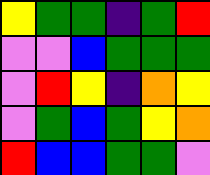[["yellow", "green", "green", "indigo", "green", "red"], ["violet", "violet", "blue", "green", "green", "green"], ["violet", "red", "yellow", "indigo", "orange", "yellow"], ["violet", "green", "blue", "green", "yellow", "orange"], ["red", "blue", "blue", "green", "green", "violet"]]